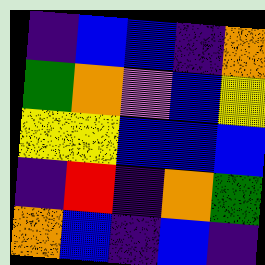[["indigo", "blue", "blue", "indigo", "orange"], ["green", "orange", "violet", "blue", "yellow"], ["yellow", "yellow", "blue", "blue", "blue"], ["indigo", "red", "indigo", "orange", "green"], ["orange", "blue", "indigo", "blue", "indigo"]]